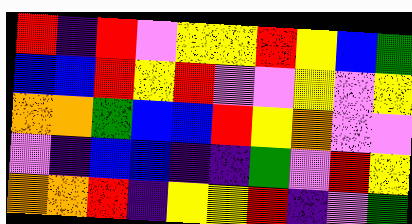[["red", "indigo", "red", "violet", "yellow", "yellow", "red", "yellow", "blue", "green"], ["blue", "blue", "red", "yellow", "red", "violet", "violet", "yellow", "violet", "yellow"], ["orange", "orange", "green", "blue", "blue", "red", "yellow", "orange", "violet", "violet"], ["violet", "indigo", "blue", "blue", "indigo", "indigo", "green", "violet", "red", "yellow"], ["orange", "orange", "red", "indigo", "yellow", "yellow", "red", "indigo", "violet", "green"]]